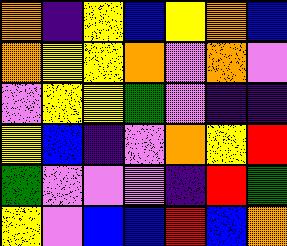[["orange", "indigo", "yellow", "blue", "yellow", "orange", "blue"], ["orange", "yellow", "yellow", "orange", "violet", "orange", "violet"], ["violet", "yellow", "yellow", "green", "violet", "indigo", "indigo"], ["yellow", "blue", "indigo", "violet", "orange", "yellow", "red"], ["green", "violet", "violet", "violet", "indigo", "red", "green"], ["yellow", "violet", "blue", "blue", "red", "blue", "orange"]]